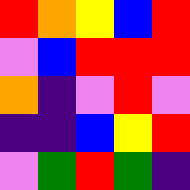[["red", "orange", "yellow", "blue", "red"], ["violet", "blue", "red", "red", "red"], ["orange", "indigo", "violet", "red", "violet"], ["indigo", "indigo", "blue", "yellow", "red"], ["violet", "green", "red", "green", "indigo"]]